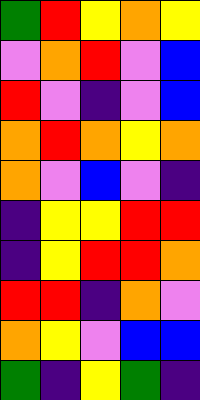[["green", "red", "yellow", "orange", "yellow"], ["violet", "orange", "red", "violet", "blue"], ["red", "violet", "indigo", "violet", "blue"], ["orange", "red", "orange", "yellow", "orange"], ["orange", "violet", "blue", "violet", "indigo"], ["indigo", "yellow", "yellow", "red", "red"], ["indigo", "yellow", "red", "red", "orange"], ["red", "red", "indigo", "orange", "violet"], ["orange", "yellow", "violet", "blue", "blue"], ["green", "indigo", "yellow", "green", "indigo"]]